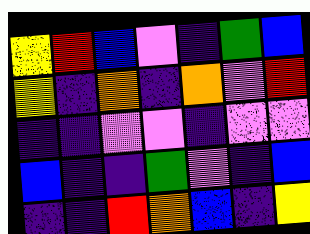[["yellow", "red", "blue", "violet", "indigo", "green", "blue"], ["yellow", "indigo", "orange", "indigo", "orange", "violet", "red"], ["indigo", "indigo", "violet", "violet", "indigo", "violet", "violet"], ["blue", "indigo", "indigo", "green", "violet", "indigo", "blue"], ["indigo", "indigo", "red", "orange", "blue", "indigo", "yellow"]]